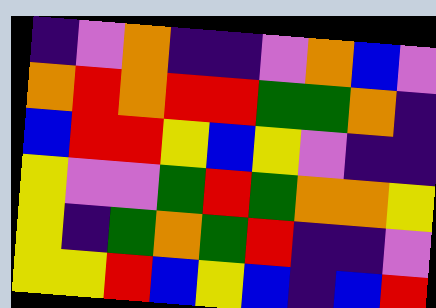[["indigo", "violet", "orange", "indigo", "indigo", "violet", "orange", "blue", "violet"], ["orange", "red", "orange", "red", "red", "green", "green", "orange", "indigo"], ["blue", "red", "red", "yellow", "blue", "yellow", "violet", "indigo", "indigo"], ["yellow", "violet", "violet", "green", "red", "green", "orange", "orange", "yellow"], ["yellow", "indigo", "green", "orange", "green", "red", "indigo", "indigo", "violet"], ["yellow", "yellow", "red", "blue", "yellow", "blue", "indigo", "blue", "red"]]